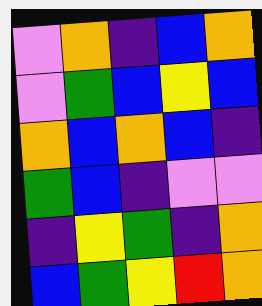[["violet", "orange", "indigo", "blue", "orange"], ["violet", "green", "blue", "yellow", "blue"], ["orange", "blue", "orange", "blue", "indigo"], ["green", "blue", "indigo", "violet", "violet"], ["indigo", "yellow", "green", "indigo", "orange"], ["blue", "green", "yellow", "red", "orange"]]